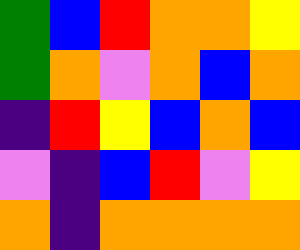[["green", "blue", "red", "orange", "orange", "yellow"], ["green", "orange", "violet", "orange", "blue", "orange"], ["indigo", "red", "yellow", "blue", "orange", "blue"], ["violet", "indigo", "blue", "red", "violet", "yellow"], ["orange", "indigo", "orange", "orange", "orange", "orange"]]